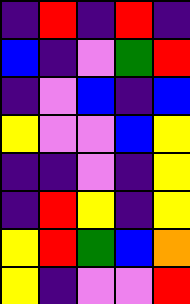[["indigo", "red", "indigo", "red", "indigo"], ["blue", "indigo", "violet", "green", "red"], ["indigo", "violet", "blue", "indigo", "blue"], ["yellow", "violet", "violet", "blue", "yellow"], ["indigo", "indigo", "violet", "indigo", "yellow"], ["indigo", "red", "yellow", "indigo", "yellow"], ["yellow", "red", "green", "blue", "orange"], ["yellow", "indigo", "violet", "violet", "red"]]